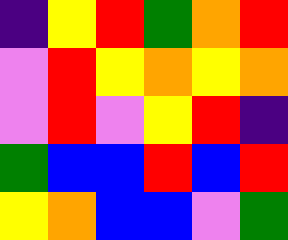[["indigo", "yellow", "red", "green", "orange", "red"], ["violet", "red", "yellow", "orange", "yellow", "orange"], ["violet", "red", "violet", "yellow", "red", "indigo"], ["green", "blue", "blue", "red", "blue", "red"], ["yellow", "orange", "blue", "blue", "violet", "green"]]